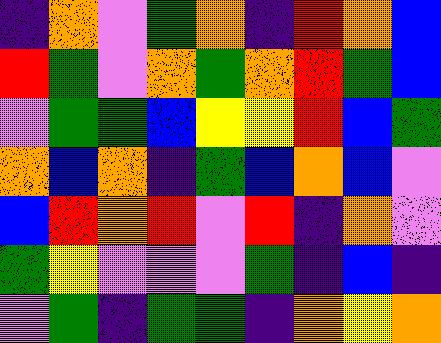[["indigo", "orange", "violet", "green", "orange", "indigo", "red", "orange", "blue"], ["red", "green", "violet", "orange", "green", "orange", "red", "green", "blue"], ["violet", "green", "green", "blue", "yellow", "yellow", "red", "blue", "green"], ["orange", "blue", "orange", "indigo", "green", "blue", "orange", "blue", "violet"], ["blue", "red", "orange", "red", "violet", "red", "indigo", "orange", "violet"], ["green", "yellow", "violet", "violet", "violet", "green", "indigo", "blue", "indigo"], ["violet", "green", "indigo", "green", "green", "indigo", "orange", "yellow", "orange"]]